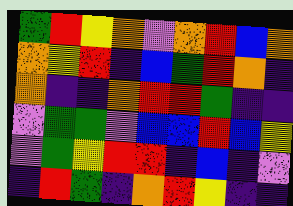[["green", "red", "yellow", "orange", "violet", "orange", "red", "blue", "orange"], ["orange", "yellow", "red", "indigo", "blue", "green", "red", "orange", "indigo"], ["orange", "indigo", "indigo", "orange", "red", "red", "green", "indigo", "indigo"], ["violet", "green", "green", "violet", "blue", "blue", "red", "blue", "yellow"], ["violet", "green", "yellow", "red", "red", "indigo", "blue", "indigo", "violet"], ["indigo", "red", "green", "indigo", "orange", "red", "yellow", "indigo", "indigo"]]